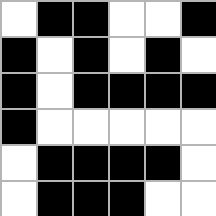[["white", "black", "black", "white", "white", "black"], ["black", "white", "black", "white", "black", "white"], ["black", "white", "black", "black", "black", "black"], ["black", "white", "white", "white", "white", "white"], ["white", "black", "black", "black", "black", "white"], ["white", "black", "black", "black", "white", "white"]]